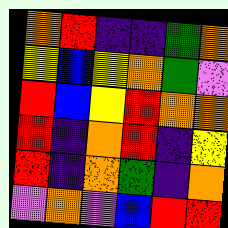[["orange", "red", "indigo", "indigo", "green", "orange"], ["yellow", "blue", "yellow", "orange", "green", "violet"], ["red", "blue", "yellow", "red", "orange", "orange"], ["red", "indigo", "orange", "red", "indigo", "yellow"], ["red", "indigo", "orange", "green", "indigo", "orange"], ["violet", "orange", "violet", "blue", "red", "red"]]